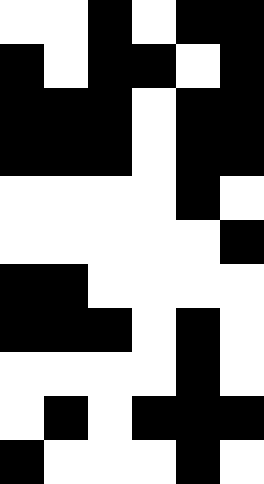[["white", "white", "black", "white", "black", "black"], ["black", "white", "black", "black", "white", "black"], ["black", "black", "black", "white", "black", "black"], ["black", "black", "black", "white", "black", "black"], ["white", "white", "white", "white", "black", "white"], ["white", "white", "white", "white", "white", "black"], ["black", "black", "white", "white", "white", "white"], ["black", "black", "black", "white", "black", "white"], ["white", "white", "white", "white", "black", "white"], ["white", "black", "white", "black", "black", "black"], ["black", "white", "white", "white", "black", "white"]]